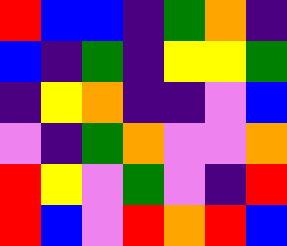[["red", "blue", "blue", "indigo", "green", "orange", "indigo"], ["blue", "indigo", "green", "indigo", "yellow", "yellow", "green"], ["indigo", "yellow", "orange", "indigo", "indigo", "violet", "blue"], ["violet", "indigo", "green", "orange", "violet", "violet", "orange"], ["red", "yellow", "violet", "green", "violet", "indigo", "red"], ["red", "blue", "violet", "red", "orange", "red", "blue"]]